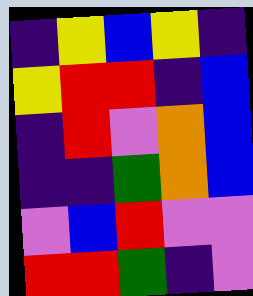[["indigo", "yellow", "blue", "yellow", "indigo"], ["yellow", "red", "red", "indigo", "blue"], ["indigo", "red", "violet", "orange", "blue"], ["indigo", "indigo", "green", "orange", "blue"], ["violet", "blue", "red", "violet", "violet"], ["red", "red", "green", "indigo", "violet"]]